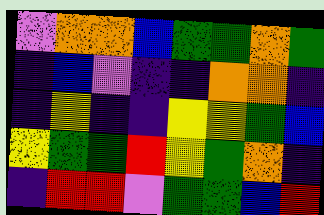[["violet", "orange", "orange", "blue", "green", "green", "orange", "green"], ["indigo", "blue", "violet", "indigo", "indigo", "orange", "orange", "indigo"], ["indigo", "yellow", "indigo", "indigo", "yellow", "yellow", "green", "blue"], ["yellow", "green", "green", "red", "yellow", "green", "orange", "indigo"], ["indigo", "red", "red", "violet", "green", "green", "blue", "red"]]